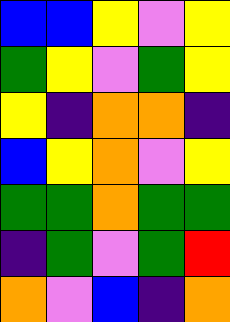[["blue", "blue", "yellow", "violet", "yellow"], ["green", "yellow", "violet", "green", "yellow"], ["yellow", "indigo", "orange", "orange", "indigo"], ["blue", "yellow", "orange", "violet", "yellow"], ["green", "green", "orange", "green", "green"], ["indigo", "green", "violet", "green", "red"], ["orange", "violet", "blue", "indigo", "orange"]]